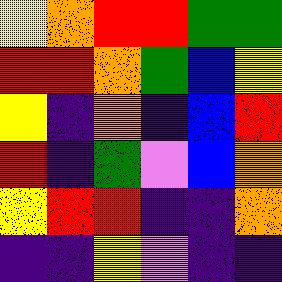[["yellow", "orange", "red", "red", "green", "green"], ["red", "red", "orange", "green", "blue", "yellow"], ["yellow", "indigo", "orange", "indigo", "blue", "red"], ["red", "indigo", "green", "violet", "blue", "orange"], ["yellow", "red", "red", "indigo", "indigo", "orange"], ["indigo", "indigo", "yellow", "violet", "indigo", "indigo"]]